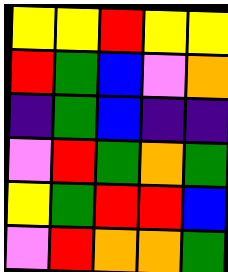[["yellow", "yellow", "red", "yellow", "yellow"], ["red", "green", "blue", "violet", "orange"], ["indigo", "green", "blue", "indigo", "indigo"], ["violet", "red", "green", "orange", "green"], ["yellow", "green", "red", "red", "blue"], ["violet", "red", "orange", "orange", "green"]]